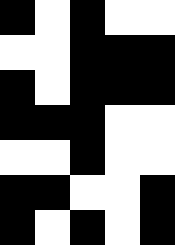[["black", "white", "black", "white", "white"], ["white", "white", "black", "black", "black"], ["black", "white", "black", "black", "black"], ["black", "black", "black", "white", "white"], ["white", "white", "black", "white", "white"], ["black", "black", "white", "white", "black"], ["black", "white", "black", "white", "black"]]